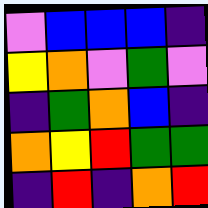[["violet", "blue", "blue", "blue", "indigo"], ["yellow", "orange", "violet", "green", "violet"], ["indigo", "green", "orange", "blue", "indigo"], ["orange", "yellow", "red", "green", "green"], ["indigo", "red", "indigo", "orange", "red"]]